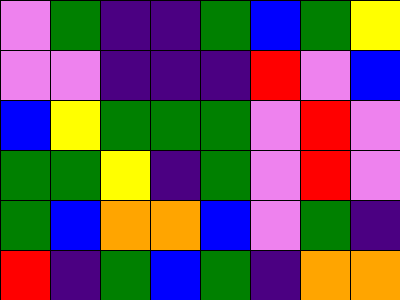[["violet", "green", "indigo", "indigo", "green", "blue", "green", "yellow"], ["violet", "violet", "indigo", "indigo", "indigo", "red", "violet", "blue"], ["blue", "yellow", "green", "green", "green", "violet", "red", "violet"], ["green", "green", "yellow", "indigo", "green", "violet", "red", "violet"], ["green", "blue", "orange", "orange", "blue", "violet", "green", "indigo"], ["red", "indigo", "green", "blue", "green", "indigo", "orange", "orange"]]